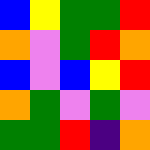[["blue", "yellow", "green", "green", "red"], ["orange", "violet", "green", "red", "orange"], ["blue", "violet", "blue", "yellow", "red"], ["orange", "green", "violet", "green", "violet"], ["green", "green", "red", "indigo", "orange"]]